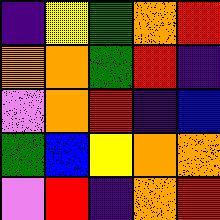[["indigo", "yellow", "green", "orange", "red"], ["orange", "orange", "green", "red", "indigo"], ["violet", "orange", "red", "indigo", "blue"], ["green", "blue", "yellow", "orange", "orange"], ["violet", "red", "indigo", "orange", "red"]]